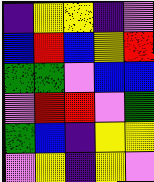[["indigo", "yellow", "yellow", "indigo", "violet"], ["blue", "red", "blue", "yellow", "red"], ["green", "green", "violet", "blue", "blue"], ["violet", "red", "red", "violet", "green"], ["green", "blue", "indigo", "yellow", "yellow"], ["violet", "yellow", "indigo", "yellow", "violet"]]